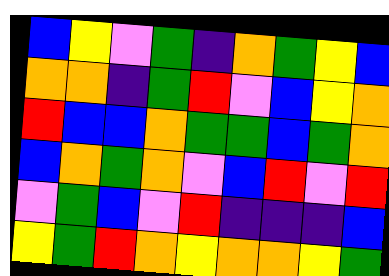[["blue", "yellow", "violet", "green", "indigo", "orange", "green", "yellow", "blue"], ["orange", "orange", "indigo", "green", "red", "violet", "blue", "yellow", "orange"], ["red", "blue", "blue", "orange", "green", "green", "blue", "green", "orange"], ["blue", "orange", "green", "orange", "violet", "blue", "red", "violet", "red"], ["violet", "green", "blue", "violet", "red", "indigo", "indigo", "indigo", "blue"], ["yellow", "green", "red", "orange", "yellow", "orange", "orange", "yellow", "green"]]